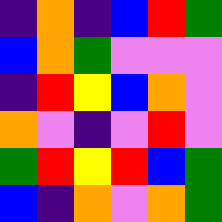[["indigo", "orange", "indigo", "blue", "red", "green"], ["blue", "orange", "green", "violet", "violet", "violet"], ["indigo", "red", "yellow", "blue", "orange", "violet"], ["orange", "violet", "indigo", "violet", "red", "violet"], ["green", "red", "yellow", "red", "blue", "green"], ["blue", "indigo", "orange", "violet", "orange", "green"]]